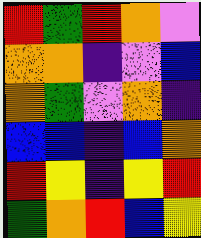[["red", "green", "red", "orange", "violet"], ["orange", "orange", "indigo", "violet", "blue"], ["orange", "green", "violet", "orange", "indigo"], ["blue", "blue", "indigo", "blue", "orange"], ["red", "yellow", "indigo", "yellow", "red"], ["green", "orange", "red", "blue", "yellow"]]